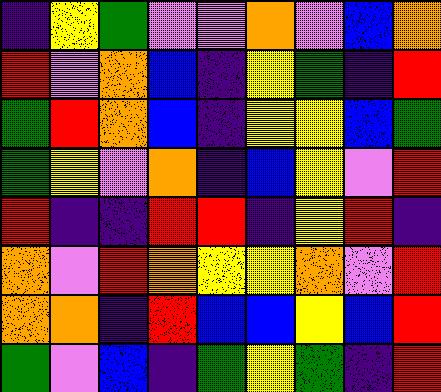[["indigo", "yellow", "green", "violet", "violet", "orange", "violet", "blue", "orange"], ["red", "violet", "orange", "blue", "indigo", "yellow", "green", "indigo", "red"], ["green", "red", "orange", "blue", "indigo", "yellow", "yellow", "blue", "green"], ["green", "yellow", "violet", "orange", "indigo", "blue", "yellow", "violet", "red"], ["red", "indigo", "indigo", "red", "red", "indigo", "yellow", "red", "indigo"], ["orange", "violet", "red", "orange", "yellow", "yellow", "orange", "violet", "red"], ["orange", "orange", "indigo", "red", "blue", "blue", "yellow", "blue", "red"], ["green", "violet", "blue", "indigo", "green", "yellow", "green", "indigo", "red"]]